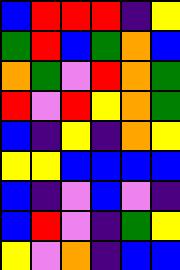[["blue", "red", "red", "red", "indigo", "yellow"], ["green", "red", "blue", "green", "orange", "blue"], ["orange", "green", "violet", "red", "orange", "green"], ["red", "violet", "red", "yellow", "orange", "green"], ["blue", "indigo", "yellow", "indigo", "orange", "yellow"], ["yellow", "yellow", "blue", "blue", "blue", "blue"], ["blue", "indigo", "violet", "blue", "violet", "indigo"], ["blue", "red", "violet", "indigo", "green", "yellow"], ["yellow", "violet", "orange", "indigo", "blue", "blue"]]